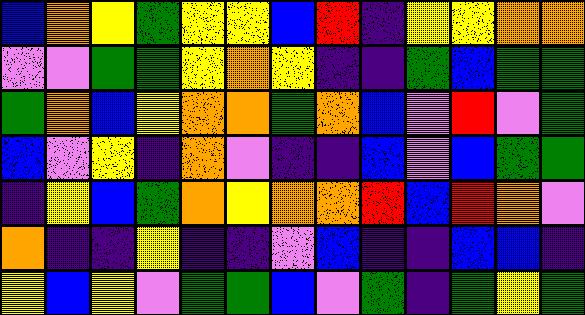[["blue", "orange", "yellow", "green", "yellow", "yellow", "blue", "red", "indigo", "yellow", "yellow", "orange", "orange"], ["violet", "violet", "green", "green", "yellow", "orange", "yellow", "indigo", "indigo", "green", "blue", "green", "green"], ["green", "orange", "blue", "yellow", "orange", "orange", "green", "orange", "blue", "violet", "red", "violet", "green"], ["blue", "violet", "yellow", "indigo", "orange", "violet", "indigo", "indigo", "blue", "violet", "blue", "green", "green"], ["indigo", "yellow", "blue", "green", "orange", "yellow", "orange", "orange", "red", "blue", "red", "orange", "violet"], ["orange", "indigo", "indigo", "yellow", "indigo", "indigo", "violet", "blue", "indigo", "indigo", "blue", "blue", "indigo"], ["yellow", "blue", "yellow", "violet", "green", "green", "blue", "violet", "green", "indigo", "green", "yellow", "green"]]